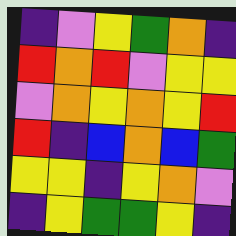[["indigo", "violet", "yellow", "green", "orange", "indigo"], ["red", "orange", "red", "violet", "yellow", "yellow"], ["violet", "orange", "yellow", "orange", "yellow", "red"], ["red", "indigo", "blue", "orange", "blue", "green"], ["yellow", "yellow", "indigo", "yellow", "orange", "violet"], ["indigo", "yellow", "green", "green", "yellow", "indigo"]]